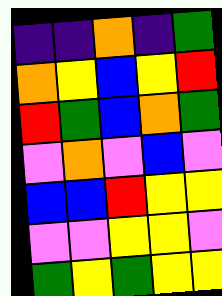[["indigo", "indigo", "orange", "indigo", "green"], ["orange", "yellow", "blue", "yellow", "red"], ["red", "green", "blue", "orange", "green"], ["violet", "orange", "violet", "blue", "violet"], ["blue", "blue", "red", "yellow", "yellow"], ["violet", "violet", "yellow", "yellow", "violet"], ["green", "yellow", "green", "yellow", "yellow"]]